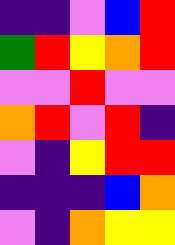[["indigo", "indigo", "violet", "blue", "red"], ["green", "red", "yellow", "orange", "red"], ["violet", "violet", "red", "violet", "violet"], ["orange", "red", "violet", "red", "indigo"], ["violet", "indigo", "yellow", "red", "red"], ["indigo", "indigo", "indigo", "blue", "orange"], ["violet", "indigo", "orange", "yellow", "yellow"]]